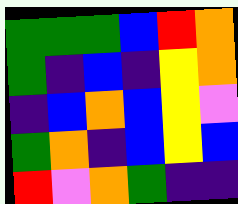[["green", "green", "green", "blue", "red", "orange"], ["green", "indigo", "blue", "indigo", "yellow", "orange"], ["indigo", "blue", "orange", "blue", "yellow", "violet"], ["green", "orange", "indigo", "blue", "yellow", "blue"], ["red", "violet", "orange", "green", "indigo", "indigo"]]